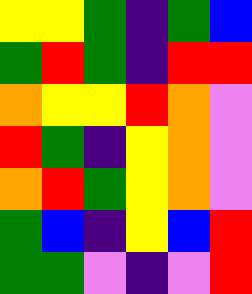[["yellow", "yellow", "green", "indigo", "green", "blue"], ["green", "red", "green", "indigo", "red", "red"], ["orange", "yellow", "yellow", "red", "orange", "violet"], ["red", "green", "indigo", "yellow", "orange", "violet"], ["orange", "red", "green", "yellow", "orange", "violet"], ["green", "blue", "indigo", "yellow", "blue", "red"], ["green", "green", "violet", "indigo", "violet", "red"]]